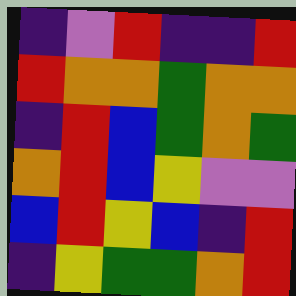[["indigo", "violet", "red", "indigo", "indigo", "red"], ["red", "orange", "orange", "green", "orange", "orange"], ["indigo", "red", "blue", "green", "orange", "green"], ["orange", "red", "blue", "yellow", "violet", "violet"], ["blue", "red", "yellow", "blue", "indigo", "red"], ["indigo", "yellow", "green", "green", "orange", "red"]]